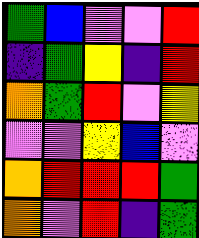[["green", "blue", "violet", "violet", "red"], ["indigo", "green", "yellow", "indigo", "red"], ["orange", "green", "red", "violet", "yellow"], ["violet", "violet", "yellow", "blue", "violet"], ["orange", "red", "red", "red", "green"], ["orange", "violet", "red", "indigo", "green"]]